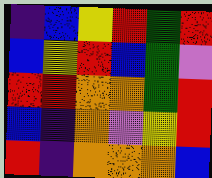[["indigo", "blue", "yellow", "red", "green", "red"], ["blue", "yellow", "red", "blue", "green", "violet"], ["red", "red", "orange", "orange", "green", "red"], ["blue", "indigo", "orange", "violet", "yellow", "red"], ["red", "indigo", "orange", "orange", "orange", "blue"]]